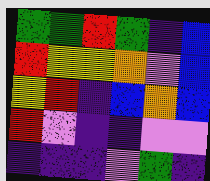[["green", "green", "red", "green", "indigo", "blue"], ["red", "yellow", "yellow", "orange", "violet", "blue"], ["yellow", "red", "indigo", "blue", "orange", "blue"], ["red", "violet", "indigo", "indigo", "violet", "violet"], ["indigo", "indigo", "indigo", "violet", "green", "indigo"]]